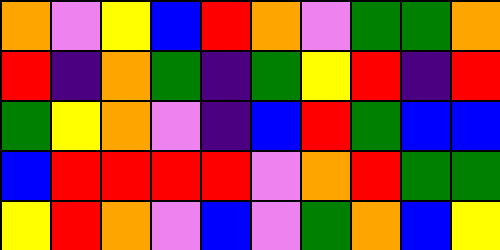[["orange", "violet", "yellow", "blue", "red", "orange", "violet", "green", "green", "orange"], ["red", "indigo", "orange", "green", "indigo", "green", "yellow", "red", "indigo", "red"], ["green", "yellow", "orange", "violet", "indigo", "blue", "red", "green", "blue", "blue"], ["blue", "red", "red", "red", "red", "violet", "orange", "red", "green", "green"], ["yellow", "red", "orange", "violet", "blue", "violet", "green", "orange", "blue", "yellow"]]